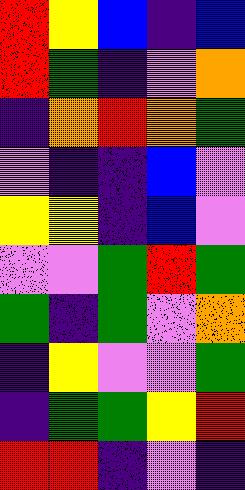[["red", "yellow", "blue", "indigo", "blue"], ["red", "green", "indigo", "violet", "orange"], ["indigo", "orange", "red", "orange", "green"], ["violet", "indigo", "indigo", "blue", "violet"], ["yellow", "yellow", "indigo", "blue", "violet"], ["violet", "violet", "green", "red", "green"], ["green", "indigo", "green", "violet", "orange"], ["indigo", "yellow", "violet", "violet", "green"], ["indigo", "green", "green", "yellow", "red"], ["red", "red", "indigo", "violet", "indigo"]]